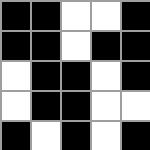[["black", "black", "white", "white", "black"], ["black", "black", "white", "black", "black"], ["white", "black", "black", "white", "black"], ["white", "black", "black", "white", "white"], ["black", "white", "black", "white", "black"]]